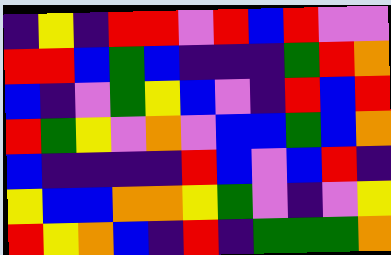[["indigo", "yellow", "indigo", "red", "red", "violet", "red", "blue", "red", "violet", "violet"], ["red", "red", "blue", "green", "blue", "indigo", "indigo", "indigo", "green", "red", "orange"], ["blue", "indigo", "violet", "green", "yellow", "blue", "violet", "indigo", "red", "blue", "red"], ["red", "green", "yellow", "violet", "orange", "violet", "blue", "blue", "green", "blue", "orange"], ["blue", "indigo", "indigo", "indigo", "indigo", "red", "blue", "violet", "blue", "red", "indigo"], ["yellow", "blue", "blue", "orange", "orange", "yellow", "green", "violet", "indigo", "violet", "yellow"], ["red", "yellow", "orange", "blue", "indigo", "red", "indigo", "green", "green", "green", "orange"]]